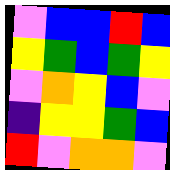[["violet", "blue", "blue", "red", "blue"], ["yellow", "green", "blue", "green", "yellow"], ["violet", "orange", "yellow", "blue", "violet"], ["indigo", "yellow", "yellow", "green", "blue"], ["red", "violet", "orange", "orange", "violet"]]